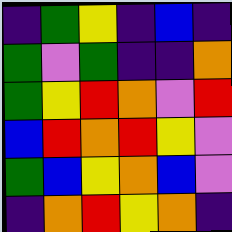[["indigo", "green", "yellow", "indigo", "blue", "indigo"], ["green", "violet", "green", "indigo", "indigo", "orange"], ["green", "yellow", "red", "orange", "violet", "red"], ["blue", "red", "orange", "red", "yellow", "violet"], ["green", "blue", "yellow", "orange", "blue", "violet"], ["indigo", "orange", "red", "yellow", "orange", "indigo"]]